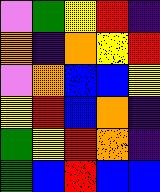[["violet", "green", "yellow", "red", "indigo"], ["orange", "indigo", "orange", "yellow", "red"], ["violet", "orange", "blue", "blue", "yellow"], ["yellow", "red", "blue", "orange", "indigo"], ["green", "yellow", "red", "orange", "indigo"], ["green", "blue", "red", "blue", "blue"]]